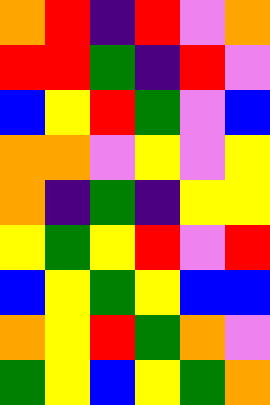[["orange", "red", "indigo", "red", "violet", "orange"], ["red", "red", "green", "indigo", "red", "violet"], ["blue", "yellow", "red", "green", "violet", "blue"], ["orange", "orange", "violet", "yellow", "violet", "yellow"], ["orange", "indigo", "green", "indigo", "yellow", "yellow"], ["yellow", "green", "yellow", "red", "violet", "red"], ["blue", "yellow", "green", "yellow", "blue", "blue"], ["orange", "yellow", "red", "green", "orange", "violet"], ["green", "yellow", "blue", "yellow", "green", "orange"]]